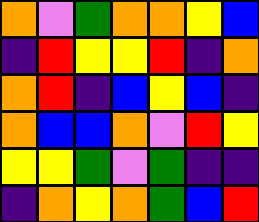[["orange", "violet", "green", "orange", "orange", "yellow", "blue"], ["indigo", "red", "yellow", "yellow", "red", "indigo", "orange"], ["orange", "red", "indigo", "blue", "yellow", "blue", "indigo"], ["orange", "blue", "blue", "orange", "violet", "red", "yellow"], ["yellow", "yellow", "green", "violet", "green", "indigo", "indigo"], ["indigo", "orange", "yellow", "orange", "green", "blue", "red"]]